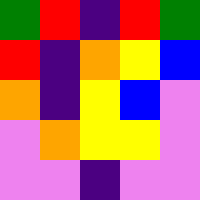[["green", "red", "indigo", "red", "green"], ["red", "indigo", "orange", "yellow", "blue"], ["orange", "indigo", "yellow", "blue", "violet"], ["violet", "orange", "yellow", "yellow", "violet"], ["violet", "violet", "indigo", "violet", "violet"]]